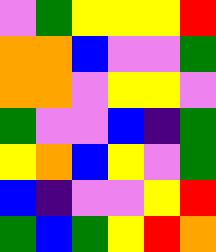[["violet", "green", "yellow", "yellow", "yellow", "red"], ["orange", "orange", "blue", "violet", "violet", "green"], ["orange", "orange", "violet", "yellow", "yellow", "violet"], ["green", "violet", "violet", "blue", "indigo", "green"], ["yellow", "orange", "blue", "yellow", "violet", "green"], ["blue", "indigo", "violet", "violet", "yellow", "red"], ["green", "blue", "green", "yellow", "red", "orange"]]